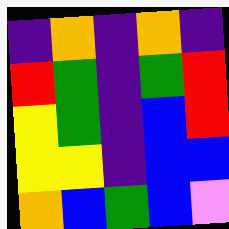[["indigo", "orange", "indigo", "orange", "indigo"], ["red", "green", "indigo", "green", "red"], ["yellow", "green", "indigo", "blue", "red"], ["yellow", "yellow", "indigo", "blue", "blue"], ["orange", "blue", "green", "blue", "violet"]]